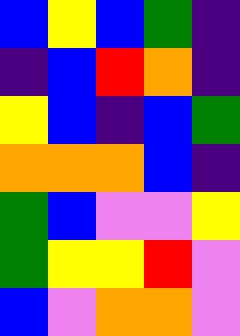[["blue", "yellow", "blue", "green", "indigo"], ["indigo", "blue", "red", "orange", "indigo"], ["yellow", "blue", "indigo", "blue", "green"], ["orange", "orange", "orange", "blue", "indigo"], ["green", "blue", "violet", "violet", "yellow"], ["green", "yellow", "yellow", "red", "violet"], ["blue", "violet", "orange", "orange", "violet"]]